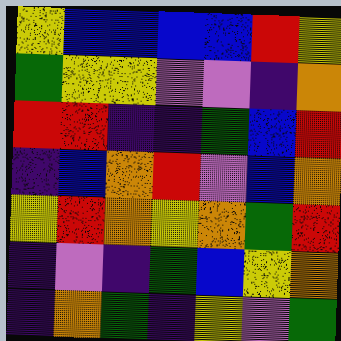[["yellow", "blue", "blue", "blue", "blue", "red", "yellow"], ["green", "yellow", "yellow", "violet", "violet", "indigo", "orange"], ["red", "red", "indigo", "indigo", "green", "blue", "red"], ["indigo", "blue", "orange", "red", "violet", "blue", "orange"], ["yellow", "red", "orange", "yellow", "orange", "green", "red"], ["indigo", "violet", "indigo", "green", "blue", "yellow", "orange"], ["indigo", "orange", "green", "indigo", "yellow", "violet", "green"]]